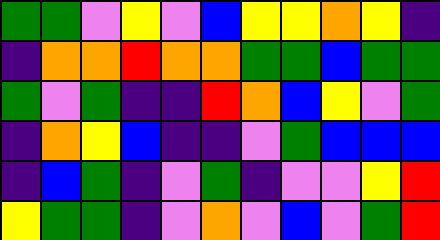[["green", "green", "violet", "yellow", "violet", "blue", "yellow", "yellow", "orange", "yellow", "indigo"], ["indigo", "orange", "orange", "red", "orange", "orange", "green", "green", "blue", "green", "green"], ["green", "violet", "green", "indigo", "indigo", "red", "orange", "blue", "yellow", "violet", "green"], ["indigo", "orange", "yellow", "blue", "indigo", "indigo", "violet", "green", "blue", "blue", "blue"], ["indigo", "blue", "green", "indigo", "violet", "green", "indigo", "violet", "violet", "yellow", "red"], ["yellow", "green", "green", "indigo", "violet", "orange", "violet", "blue", "violet", "green", "red"]]